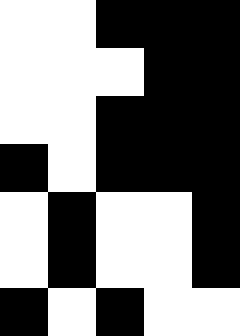[["white", "white", "black", "black", "black"], ["white", "white", "white", "black", "black"], ["white", "white", "black", "black", "black"], ["black", "white", "black", "black", "black"], ["white", "black", "white", "white", "black"], ["white", "black", "white", "white", "black"], ["black", "white", "black", "white", "white"]]